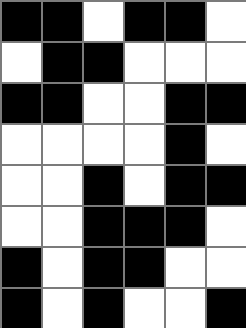[["black", "black", "white", "black", "black", "white"], ["white", "black", "black", "white", "white", "white"], ["black", "black", "white", "white", "black", "black"], ["white", "white", "white", "white", "black", "white"], ["white", "white", "black", "white", "black", "black"], ["white", "white", "black", "black", "black", "white"], ["black", "white", "black", "black", "white", "white"], ["black", "white", "black", "white", "white", "black"]]